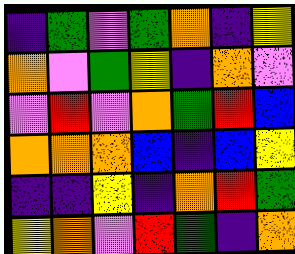[["indigo", "green", "violet", "green", "orange", "indigo", "yellow"], ["orange", "violet", "green", "yellow", "indigo", "orange", "violet"], ["violet", "red", "violet", "orange", "green", "red", "blue"], ["orange", "orange", "orange", "blue", "indigo", "blue", "yellow"], ["indigo", "indigo", "yellow", "indigo", "orange", "red", "green"], ["yellow", "orange", "violet", "red", "green", "indigo", "orange"]]